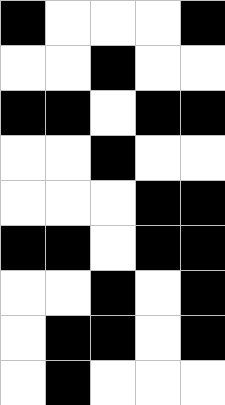[["black", "white", "white", "white", "black"], ["white", "white", "black", "white", "white"], ["black", "black", "white", "black", "black"], ["white", "white", "black", "white", "white"], ["white", "white", "white", "black", "black"], ["black", "black", "white", "black", "black"], ["white", "white", "black", "white", "black"], ["white", "black", "black", "white", "black"], ["white", "black", "white", "white", "white"]]